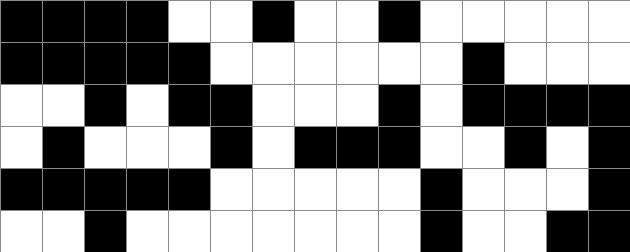[["black", "black", "black", "black", "white", "white", "black", "white", "white", "black", "white", "white", "white", "white", "white"], ["black", "black", "black", "black", "black", "white", "white", "white", "white", "white", "white", "black", "white", "white", "white"], ["white", "white", "black", "white", "black", "black", "white", "white", "white", "black", "white", "black", "black", "black", "black"], ["white", "black", "white", "white", "white", "black", "white", "black", "black", "black", "white", "white", "black", "white", "black"], ["black", "black", "black", "black", "black", "white", "white", "white", "white", "white", "black", "white", "white", "white", "black"], ["white", "white", "black", "white", "white", "white", "white", "white", "white", "white", "black", "white", "white", "black", "black"]]